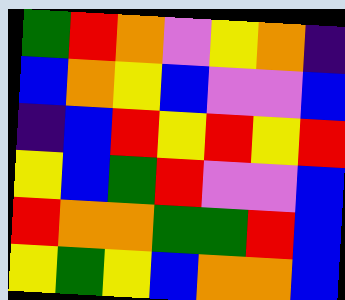[["green", "red", "orange", "violet", "yellow", "orange", "indigo"], ["blue", "orange", "yellow", "blue", "violet", "violet", "blue"], ["indigo", "blue", "red", "yellow", "red", "yellow", "red"], ["yellow", "blue", "green", "red", "violet", "violet", "blue"], ["red", "orange", "orange", "green", "green", "red", "blue"], ["yellow", "green", "yellow", "blue", "orange", "orange", "blue"]]